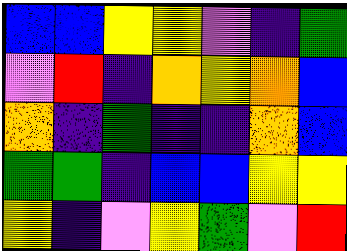[["blue", "blue", "yellow", "yellow", "violet", "indigo", "green"], ["violet", "red", "indigo", "orange", "yellow", "orange", "blue"], ["orange", "indigo", "green", "indigo", "indigo", "orange", "blue"], ["green", "green", "indigo", "blue", "blue", "yellow", "yellow"], ["yellow", "indigo", "violet", "yellow", "green", "violet", "red"]]